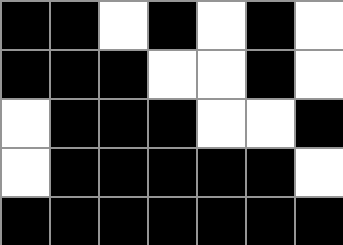[["black", "black", "white", "black", "white", "black", "white"], ["black", "black", "black", "white", "white", "black", "white"], ["white", "black", "black", "black", "white", "white", "black"], ["white", "black", "black", "black", "black", "black", "white"], ["black", "black", "black", "black", "black", "black", "black"]]